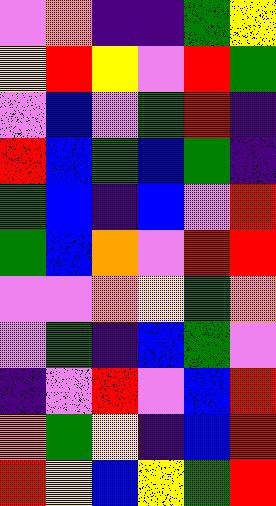[["violet", "orange", "indigo", "indigo", "green", "yellow"], ["yellow", "red", "yellow", "violet", "red", "green"], ["violet", "blue", "violet", "green", "red", "indigo"], ["red", "blue", "green", "blue", "green", "indigo"], ["green", "blue", "indigo", "blue", "violet", "red"], ["green", "blue", "orange", "violet", "red", "red"], ["violet", "violet", "orange", "yellow", "green", "orange"], ["violet", "green", "indigo", "blue", "green", "violet"], ["indigo", "violet", "red", "violet", "blue", "red"], ["orange", "green", "yellow", "indigo", "blue", "red"], ["red", "yellow", "blue", "yellow", "green", "red"]]